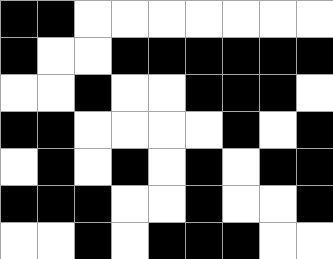[["black", "black", "white", "white", "white", "white", "white", "white", "white"], ["black", "white", "white", "black", "black", "black", "black", "black", "black"], ["white", "white", "black", "white", "white", "black", "black", "black", "white"], ["black", "black", "white", "white", "white", "white", "black", "white", "black"], ["white", "black", "white", "black", "white", "black", "white", "black", "black"], ["black", "black", "black", "white", "white", "black", "white", "white", "black"], ["white", "white", "black", "white", "black", "black", "black", "white", "white"]]